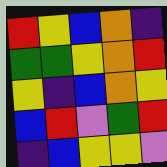[["red", "yellow", "blue", "orange", "indigo"], ["green", "green", "yellow", "orange", "red"], ["yellow", "indigo", "blue", "orange", "yellow"], ["blue", "red", "violet", "green", "red"], ["indigo", "blue", "yellow", "yellow", "violet"]]